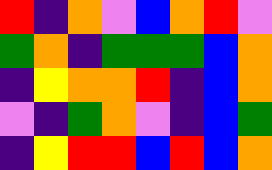[["red", "indigo", "orange", "violet", "blue", "orange", "red", "violet"], ["green", "orange", "indigo", "green", "green", "green", "blue", "orange"], ["indigo", "yellow", "orange", "orange", "red", "indigo", "blue", "orange"], ["violet", "indigo", "green", "orange", "violet", "indigo", "blue", "green"], ["indigo", "yellow", "red", "red", "blue", "red", "blue", "orange"]]